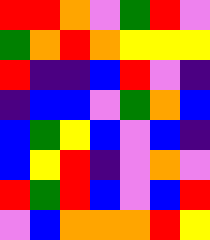[["red", "red", "orange", "violet", "green", "red", "violet"], ["green", "orange", "red", "orange", "yellow", "yellow", "yellow"], ["red", "indigo", "indigo", "blue", "red", "violet", "indigo"], ["indigo", "blue", "blue", "violet", "green", "orange", "blue"], ["blue", "green", "yellow", "blue", "violet", "blue", "indigo"], ["blue", "yellow", "red", "indigo", "violet", "orange", "violet"], ["red", "green", "red", "blue", "violet", "blue", "red"], ["violet", "blue", "orange", "orange", "orange", "red", "yellow"]]